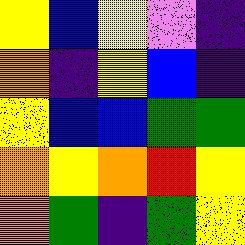[["yellow", "blue", "yellow", "violet", "indigo"], ["orange", "indigo", "yellow", "blue", "indigo"], ["yellow", "blue", "blue", "green", "green"], ["orange", "yellow", "orange", "red", "yellow"], ["orange", "green", "indigo", "green", "yellow"]]